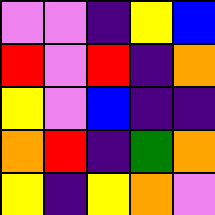[["violet", "violet", "indigo", "yellow", "blue"], ["red", "violet", "red", "indigo", "orange"], ["yellow", "violet", "blue", "indigo", "indigo"], ["orange", "red", "indigo", "green", "orange"], ["yellow", "indigo", "yellow", "orange", "violet"]]